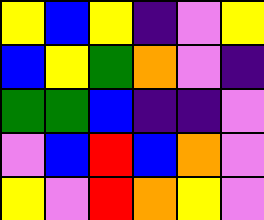[["yellow", "blue", "yellow", "indigo", "violet", "yellow"], ["blue", "yellow", "green", "orange", "violet", "indigo"], ["green", "green", "blue", "indigo", "indigo", "violet"], ["violet", "blue", "red", "blue", "orange", "violet"], ["yellow", "violet", "red", "orange", "yellow", "violet"]]